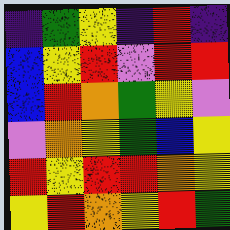[["indigo", "green", "yellow", "indigo", "red", "indigo"], ["blue", "yellow", "red", "violet", "red", "red"], ["blue", "red", "orange", "green", "yellow", "violet"], ["violet", "orange", "yellow", "green", "blue", "yellow"], ["red", "yellow", "red", "red", "orange", "yellow"], ["yellow", "red", "orange", "yellow", "red", "green"]]